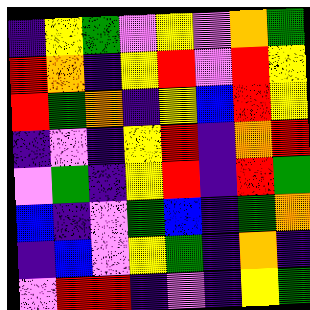[["indigo", "yellow", "green", "violet", "yellow", "violet", "orange", "green"], ["red", "orange", "indigo", "yellow", "red", "violet", "red", "yellow"], ["red", "green", "orange", "indigo", "yellow", "blue", "red", "yellow"], ["indigo", "violet", "indigo", "yellow", "red", "indigo", "orange", "red"], ["violet", "green", "indigo", "yellow", "red", "indigo", "red", "green"], ["blue", "indigo", "violet", "green", "blue", "indigo", "green", "orange"], ["indigo", "blue", "violet", "yellow", "green", "indigo", "orange", "indigo"], ["violet", "red", "red", "indigo", "violet", "indigo", "yellow", "green"]]